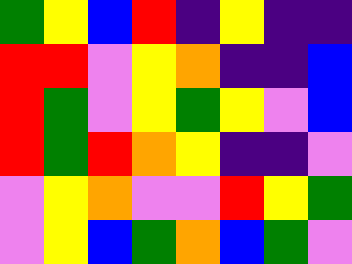[["green", "yellow", "blue", "red", "indigo", "yellow", "indigo", "indigo"], ["red", "red", "violet", "yellow", "orange", "indigo", "indigo", "blue"], ["red", "green", "violet", "yellow", "green", "yellow", "violet", "blue"], ["red", "green", "red", "orange", "yellow", "indigo", "indigo", "violet"], ["violet", "yellow", "orange", "violet", "violet", "red", "yellow", "green"], ["violet", "yellow", "blue", "green", "orange", "blue", "green", "violet"]]